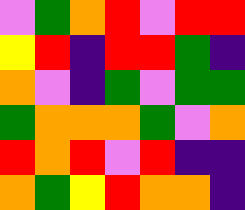[["violet", "green", "orange", "red", "violet", "red", "red"], ["yellow", "red", "indigo", "red", "red", "green", "indigo"], ["orange", "violet", "indigo", "green", "violet", "green", "green"], ["green", "orange", "orange", "orange", "green", "violet", "orange"], ["red", "orange", "red", "violet", "red", "indigo", "indigo"], ["orange", "green", "yellow", "red", "orange", "orange", "indigo"]]